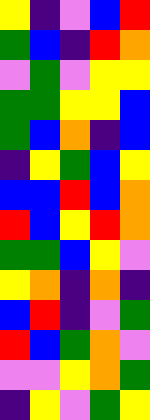[["yellow", "indigo", "violet", "blue", "red"], ["green", "blue", "indigo", "red", "orange"], ["violet", "green", "violet", "yellow", "yellow"], ["green", "green", "yellow", "yellow", "blue"], ["green", "blue", "orange", "indigo", "blue"], ["indigo", "yellow", "green", "blue", "yellow"], ["blue", "blue", "red", "blue", "orange"], ["red", "blue", "yellow", "red", "orange"], ["green", "green", "blue", "yellow", "violet"], ["yellow", "orange", "indigo", "orange", "indigo"], ["blue", "red", "indigo", "violet", "green"], ["red", "blue", "green", "orange", "violet"], ["violet", "violet", "yellow", "orange", "green"], ["indigo", "yellow", "violet", "green", "yellow"]]